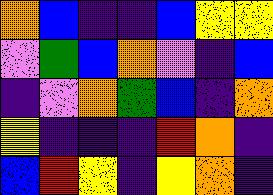[["orange", "blue", "indigo", "indigo", "blue", "yellow", "yellow"], ["violet", "green", "blue", "orange", "violet", "indigo", "blue"], ["indigo", "violet", "orange", "green", "blue", "indigo", "orange"], ["yellow", "indigo", "indigo", "indigo", "red", "orange", "indigo"], ["blue", "red", "yellow", "indigo", "yellow", "orange", "indigo"]]